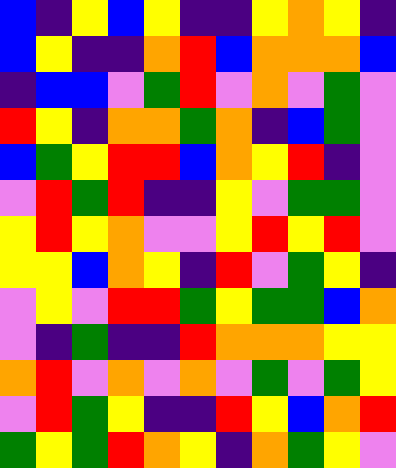[["blue", "indigo", "yellow", "blue", "yellow", "indigo", "indigo", "yellow", "orange", "yellow", "indigo"], ["blue", "yellow", "indigo", "indigo", "orange", "red", "blue", "orange", "orange", "orange", "blue"], ["indigo", "blue", "blue", "violet", "green", "red", "violet", "orange", "violet", "green", "violet"], ["red", "yellow", "indigo", "orange", "orange", "green", "orange", "indigo", "blue", "green", "violet"], ["blue", "green", "yellow", "red", "red", "blue", "orange", "yellow", "red", "indigo", "violet"], ["violet", "red", "green", "red", "indigo", "indigo", "yellow", "violet", "green", "green", "violet"], ["yellow", "red", "yellow", "orange", "violet", "violet", "yellow", "red", "yellow", "red", "violet"], ["yellow", "yellow", "blue", "orange", "yellow", "indigo", "red", "violet", "green", "yellow", "indigo"], ["violet", "yellow", "violet", "red", "red", "green", "yellow", "green", "green", "blue", "orange"], ["violet", "indigo", "green", "indigo", "indigo", "red", "orange", "orange", "orange", "yellow", "yellow"], ["orange", "red", "violet", "orange", "violet", "orange", "violet", "green", "violet", "green", "yellow"], ["violet", "red", "green", "yellow", "indigo", "indigo", "red", "yellow", "blue", "orange", "red"], ["green", "yellow", "green", "red", "orange", "yellow", "indigo", "orange", "green", "yellow", "violet"]]